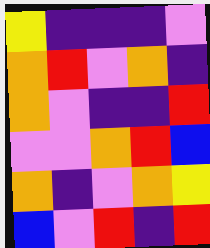[["yellow", "indigo", "indigo", "indigo", "violet"], ["orange", "red", "violet", "orange", "indigo"], ["orange", "violet", "indigo", "indigo", "red"], ["violet", "violet", "orange", "red", "blue"], ["orange", "indigo", "violet", "orange", "yellow"], ["blue", "violet", "red", "indigo", "red"]]